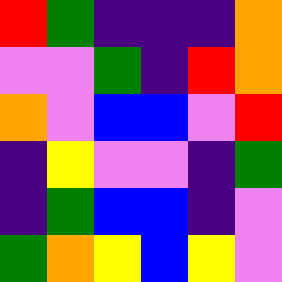[["red", "green", "indigo", "indigo", "indigo", "orange"], ["violet", "violet", "green", "indigo", "red", "orange"], ["orange", "violet", "blue", "blue", "violet", "red"], ["indigo", "yellow", "violet", "violet", "indigo", "green"], ["indigo", "green", "blue", "blue", "indigo", "violet"], ["green", "orange", "yellow", "blue", "yellow", "violet"]]